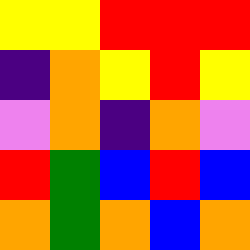[["yellow", "yellow", "red", "red", "red"], ["indigo", "orange", "yellow", "red", "yellow"], ["violet", "orange", "indigo", "orange", "violet"], ["red", "green", "blue", "red", "blue"], ["orange", "green", "orange", "blue", "orange"]]